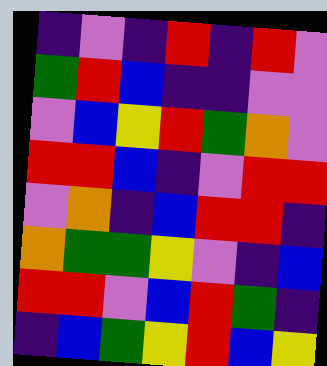[["indigo", "violet", "indigo", "red", "indigo", "red", "violet"], ["green", "red", "blue", "indigo", "indigo", "violet", "violet"], ["violet", "blue", "yellow", "red", "green", "orange", "violet"], ["red", "red", "blue", "indigo", "violet", "red", "red"], ["violet", "orange", "indigo", "blue", "red", "red", "indigo"], ["orange", "green", "green", "yellow", "violet", "indigo", "blue"], ["red", "red", "violet", "blue", "red", "green", "indigo"], ["indigo", "blue", "green", "yellow", "red", "blue", "yellow"]]